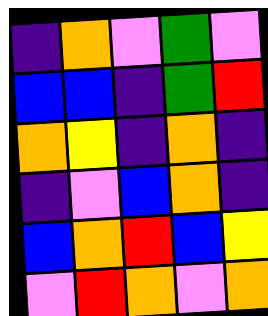[["indigo", "orange", "violet", "green", "violet"], ["blue", "blue", "indigo", "green", "red"], ["orange", "yellow", "indigo", "orange", "indigo"], ["indigo", "violet", "blue", "orange", "indigo"], ["blue", "orange", "red", "blue", "yellow"], ["violet", "red", "orange", "violet", "orange"]]